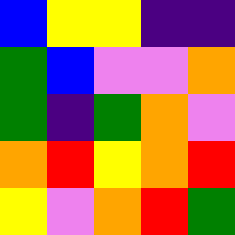[["blue", "yellow", "yellow", "indigo", "indigo"], ["green", "blue", "violet", "violet", "orange"], ["green", "indigo", "green", "orange", "violet"], ["orange", "red", "yellow", "orange", "red"], ["yellow", "violet", "orange", "red", "green"]]